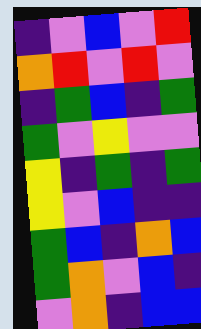[["indigo", "violet", "blue", "violet", "red"], ["orange", "red", "violet", "red", "violet"], ["indigo", "green", "blue", "indigo", "green"], ["green", "violet", "yellow", "violet", "violet"], ["yellow", "indigo", "green", "indigo", "green"], ["yellow", "violet", "blue", "indigo", "indigo"], ["green", "blue", "indigo", "orange", "blue"], ["green", "orange", "violet", "blue", "indigo"], ["violet", "orange", "indigo", "blue", "blue"]]